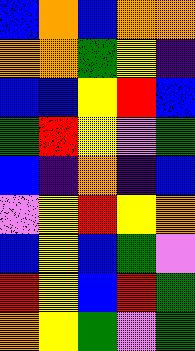[["blue", "orange", "blue", "orange", "orange"], ["orange", "orange", "green", "yellow", "indigo"], ["blue", "blue", "yellow", "red", "blue"], ["green", "red", "yellow", "violet", "green"], ["blue", "indigo", "orange", "indigo", "blue"], ["violet", "yellow", "red", "yellow", "orange"], ["blue", "yellow", "blue", "green", "violet"], ["red", "yellow", "blue", "red", "green"], ["orange", "yellow", "green", "violet", "green"]]